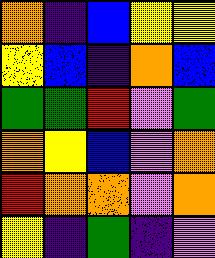[["orange", "indigo", "blue", "yellow", "yellow"], ["yellow", "blue", "indigo", "orange", "blue"], ["green", "green", "red", "violet", "green"], ["orange", "yellow", "blue", "violet", "orange"], ["red", "orange", "orange", "violet", "orange"], ["yellow", "indigo", "green", "indigo", "violet"]]